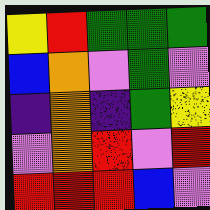[["yellow", "red", "green", "green", "green"], ["blue", "orange", "violet", "green", "violet"], ["indigo", "orange", "indigo", "green", "yellow"], ["violet", "orange", "red", "violet", "red"], ["red", "red", "red", "blue", "violet"]]